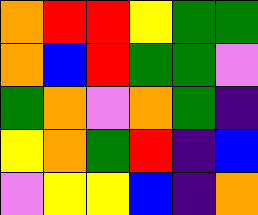[["orange", "red", "red", "yellow", "green", "green"], ["orange", "blue", "red", "green", "green", "violet"], ["green", "orange", "violet", "orange", "green", "indigo"], ["yellow", "orange", "green", "red", "indigo", "blue"], ["violet", "yellow", "yellow", "blue", "indigo", "orange"]]